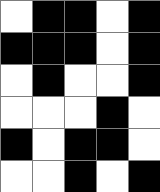[["white", "black", "black", "white", "black"], ["black", "black", "black", "white", "black"], ["white", "black", "white", "white", "black"], ["white", "white", "white", "black", "white"], ["black", "white", "black", "black", "white"], ["white", "white", "black", "white", "black"]]